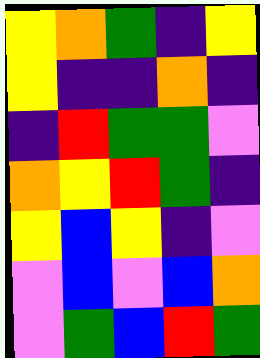[["yellow", "orange", "green", "indigo", "yellow"], ["yellow", "indigo", "indigo", "orange", "indigo"], ["indigo", "red", "green", "green", "violet"], ["orange", "yellow", "red", "green", "indigo"], ["yellow", "blue", "yellow", "indigo", "violet"], ["violet", "blue", "violet", "blue", "orange"], ["violet", "green", "blue", "red", "green"]]